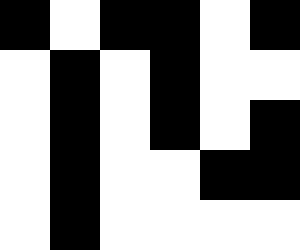[["black", "white", "black", "black", "white", "black"], ["white", "black", "white", "black", "white", "white"], ["white", "black", "white", "black", "white", "black"], ["white", "black", "white", "white", "black", "black"], ["white", "black", "white", "white", "white", "white"]]